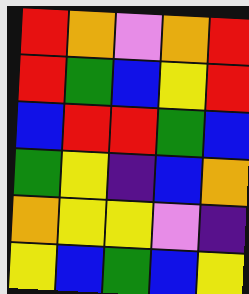[["red", "orange", "violet", "orange", "red"], ["red", "green", "blue", "yellow", "red"], ["blue", "red", "red", "green", "blue"], ["green", "yellow", "indigo", "blue", "orange"], ["orange", "yellow", "yellow", "violet", "indigo"], ["yellow", "blue", "green", "blue", "yellow"]]